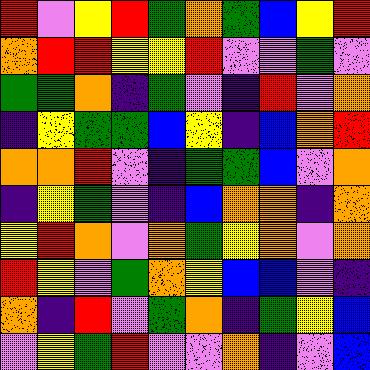[["red", "violet", "yellow", "red", "green", "orange", "green", "blue", "yellow", "red"], ["orange", "red", "red", "yellow", "yellow", "red", "violet", "violet", "green", "violet"], ["green", "green", "orange", "indigo", "green", "violet", "indigo", "red", "violet", "orange"], ["indigo", "yellow", "green", "green", "blue", "yellow", "indigo", "blue", "orange", "red"], ["orange", "orange", "red", "violet", "indigo", "green", "green", "blue", "violet", "orange"], ["indigo", "yellow", "green", "violet", "indigo", "blue", "orange", "orange", "indigo", "orange"], ["yellow", "red", "orange", "violet", "orange", "green", "yellow", "orange", "violet", "orange"], ["red", "yellow", "violet", "green", "orange", "yellow", "blue", "blue", "violet", "indigo"], ["orange", "indigo", "red", "violet", "green", "orange", "indigo", "green", "yellow", "blue"], ["violet", "yellow", "green", "red", "violet", "violet", "orange", "indigo", "violet", "blue"]]